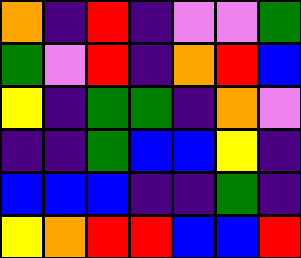[["orange", "indigo", "red", "indigo", "violet", "violet", "green"], ["green", "violet", "red", "indigo", "orange", "red", "blue"], ["yellow", "indigo", "green", "green", "indigo", "orange", "violet"], ["indigo", "indigo", "green", "blue", "blue", "yellow", "indigo"], ["blue", "blue", "blue", "indigo", "indigo", "green", "indigo"], ["yellow", "orange", "red", "red", "blue", "blue", "red"]]